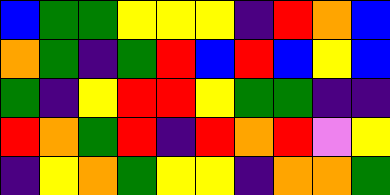[["blue", "green", "green", "yellow", "yellow", "yellow", "indigo", "red", "orange", "blue"], ["orange", "green", "indigo", "green", "red", "blue", "red", "blue", "yellow", "blue"], ["green", "indigo", "yellow", "red", "red", "yellow", "green", "green", "indigo", "indigo"], ["red", "orange", "green", "red", "indigo", "red", "orange", "red", "violet", "yellow"], ["indigo", "yellow", "orange", "green", "yellow", "yellow", "indigo", "orange", "orange", "green"]]